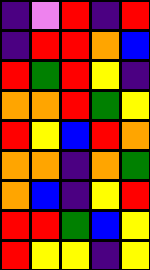[["indigo", "violet", "red", "indigo", "red"], ["indigo", "red", "red", "orange", "blue"], ["red", "green", "red", "yellow", "indigo"], ["orange", "orange", "red", "green", "yellow"], ["red", "yellow", "blue", "red", "orange"], ["orange", "orange", "indigo", "orange", "green"], ["orange", "blue", "indigo", "yellow", "red"], ["red", "red", "green", "blue", "yellow"], ["red", "yellow", "yellow", "indigo", "yellow"]]